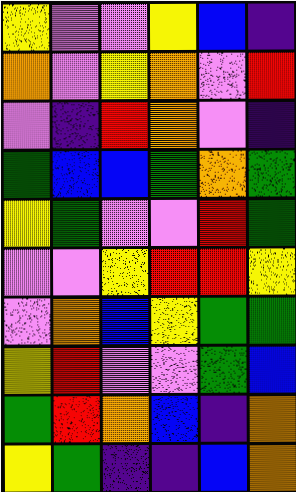[["yellow", "violet", "violet", "yellow", "blue", "indigo"], ["orange", "violet", "yellow", "orange", "violet", "red"], ["violet", "indigo", "red", "orange", "violet", "indigo"], ["green", "blue", "blue", "green", "orange", "green"], ["yellow", "green", "violet", "violet", "red", "green"], ["violet", "violet", "yellow", "red", "red", "yellow"], ["violet", "orange", "blue", "yellow", "green", "green"], ["yellow", "red", "violet", "violet", "green", "blue"], ["green", "red", "orange", "blue", "indigo", "orange"], ["yellow", "green", "indigo", "indigo", "blue", "orange"]]